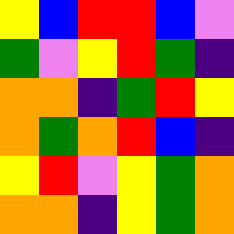[["yellow", "blue", "red", "red", "blue", "violet"], ["green", "violet", "yellow", "red", "green", "indigo"], ["orange", "orange", "indigo", "green", "red", "yellow"], ["orange", "green", "orange", "red", "blue", "indigo"], ["yellow", "red", "violet", "yellow", "green", "orange"], ["orange", "orange", "indigo", "yellow", "green", "orange"]]